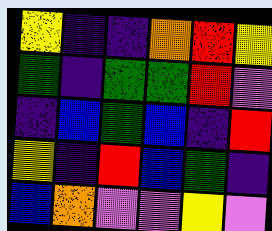[["yellow", "indigo", "indigo", "orange", "red", "yellow"], ["green", "indigo", "green", "green", "red", "violet"], ["indigo", "blue", "green", "blue", "indigo", "red"], ["yellow", "indigo", "red", "blue", "green", "indigo"], ["blue", "orange", "violet", "violet", "yellow", "violet"]]